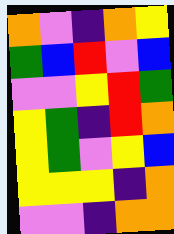[["orange", "violet", "indigo", "orange", "yellow"], ["green", "blue", "red", "violet", "blue"], ["violet", "violet", "yellow", "red", "green"], ["yellow", "green", "indigo", "red", "orange"], ["yellow", "green", "violet", "yellow", "blue"], ["yellow", "yellow", "yellow", "indigo", "orange"], ["violet", "violet", "indigo", "orange", "orange"]]